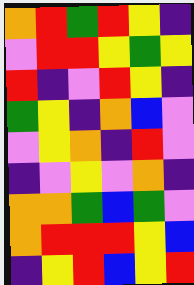[["orange", "red", "green", "red", "yellow", "indigo"], ["violet", "red", "red", "yellow", "green", "yellow"], ["red", "indigo", "violet", "red", "yellow", "indigo"], ["green", "yellow", "indigo", "orange", "blue", "violet"], ["violet", "yellow", "orange", "indigo", "red", "violet"], ["indigo", "violet", "yellow", "violet", "orange", "indigo"], ["orange", "orange", "green", "blue", "green", "violet"], ["orange", "red", "red", "red", "yellow", "blue"], ["indigo", "yellow", "red", "blue", "yellow", "red"]]